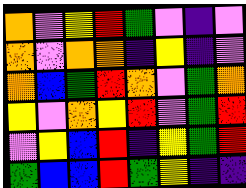[["orange", "violet", "yellow", "red", "green", "violet", "indigo", "violet"], ["orange", "violet", "orange", "orange", "indigo", "yellow", "indigo", "violet"], ["orange", "blue", "green", "red", "orange", "violet", "green", "orange"], ["yellow", "violet", "orange", "yellow", "red", "violet", "green", "red"], ["violet", "yellow", "blue", "red", "indigo", "yellow", "green", "red"], ["green", "blue", "blue", "red", "green", "yellow", "indigo", "indigo"]]